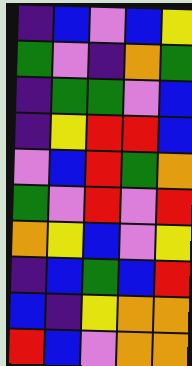[["indigo", "blue", "violet", "blue", "yellow"], ["green", "violet", "indigo", "orange", "green"], ["indigo", "green", "green", "violet", "blue"], ["indigo", "yellow", "red", "red", "blue"], ["violet", "blue", "red", "green", "orange"], ["green", "violet", "red", "violet", "red"], ["orange", "yellow", "blue", "violet", "yellow"], ["indigo", "blue", "green", "blue", "red"], ["blue", "indigo", "yellow", "orange", "orange"], ["red", "blue", "violet", "orange", "orange"]]